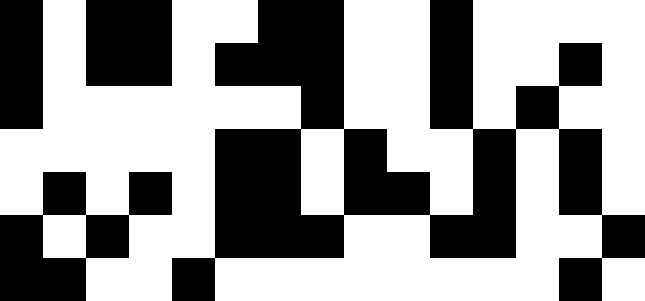[["black", "white", "black", "black", "white", "white", "black", "black", "white", "white", "black", "white", "white", "white", "white"], ["black", "white", "black", "black", "white", "black", "black", "black", "white", "white", "black", "white", "white", "black", "white"], ["black", "white", "white", "white", "white", "white", "white", "black", "white", "white", "black", "white", "black", "white", "white"], ["white", "white", "white", "white", "white", "black", "black", "white", "black", "white", "white", "black", "white", "black", "white"], ["white", "black", "white", "black", "white", "black", "black", "white", "black", "black", "white", "black", "white", "black", "white"], ["black", "white", "black", "white", "white", "black", "black", "black", "white", "white", "black", "black", "white", "white", "black"], ["black", "black", "white", "white", "black", "white", "white", "white", "white", "white", "white", "white", "white", "black", "white"]]